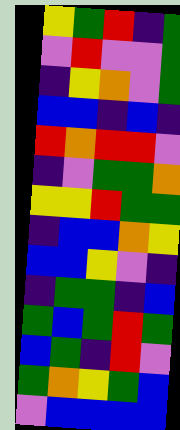[["yellow", "green", "red", "indigo", "green"], ["violet", "red", "violet", "violet", "green"], ["indigo", "yellow", "orange", "violet", "green"], ["blue", "blue", "indigo", "blue", "indigo"], ["red", "orange", "red", "red", "violet"], ["indigo", "violet", "green", "green", "orange"], ["yellow", "yellow", "red", "green", "green"], ["indigo", "blue", "blue", "orange", "yellow"], ["blue", "blue", "yellow", "violet", "indigo"], ["indigo", "green", "green", "indigo", "blue"], ["green", "blue", "green", "red", "green"], ["blue", "green", "indigo", "red", "violet"], ["green", "orange", "yellow", "green", "blue"], ["violet", "blue", "blue", "blue", "blue"]]